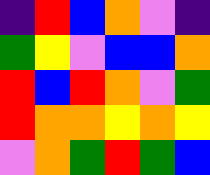[["indigo", "red", "blue", "orange", "violet", "indigo"], ["green", "yellow", "violet", "blue", "blue", "orange"], ["red", "blue", "red", "orange", "violet", "green"], ["red", "orange", "orange", "yellow", "orange", "yellow"], ["violet", "orange", "green", "red", "green", "blue"]]